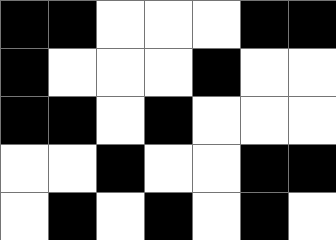[["black", "black", "white", "white", "white", "black", "black"], ["black", "white", "white", "white", "black", "white", "white"], ["black", "black", "white", "black", "white", "white", "white"], ["white", "white", "black", "white", "white", "black", "black"], ["white", "black", "white", "black", "white", "black", "white"]]